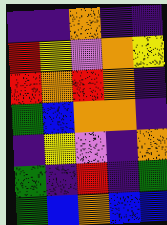[["indigo", "indigo", "orange", "indigo", "indigo"], ["red", "yellow", "violet", "orange", "yellow"], ["red", "orange", "red", "orange", "indigo"], ["green", "blue", "orange", "orange", "indigo"], ["indigo", "yellow", "violet", "indigo", "orange"], ["green", "indigo", "red", "indigo", "green"], ["green", "blue", "orange", "blue", "blue"]]